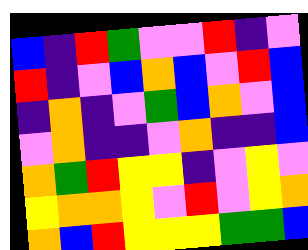[["blue", "indigo", "red", "green", "violet", "violet", "red", "indigo", "violet"], ["red", "indigo", "violet", "blue", "orange", "blue", "violet", "red", "blue"], ["indigo", "orange", "indigo", "violet", "green", "blue", "orange", "violet", "blue"], ["violet", "orange", "indigo", "indigo", "violet", "orange", "indigo", "indigo", "blue"], ["orange", "green", "red", "yellow", "yellow", "indigo", "violet", "yellow", "violet"], ["yellow", "orange", "orange", "yellow", "violet", "red", "violet", "yellow", "orange"], ["orange", "blue", "red", "yellow", "yellow", "yellow", "green", "green", "blue"]]